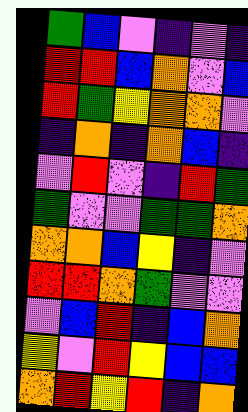[["green", "blue", "violet", "indigo", "violet", "indigo"], ["red", "red", "blue", "orange", "violet", "blue"], ["red", "green", "yellow", "orange", "orange", "violet"], ["indigo", "orange", "indigo", "orange", "blue", "indigo"], ["violet", "red", "violet", "indigo", "red", "green"], ["green", "violet", "violet", "green", "green", "orange"], ["orange", "orange", "blue", "yellow", "indigo", "violet"], ["red", "red", "orange", "green", "violet", "violet"], ["violet", "blue", "red", "indigo", "blue", "orange"], ["yellow", "violet", "red", "yellow", "blue", "blue"], ["orange", "red", "yellow", "red", "indigo", "orange"]]